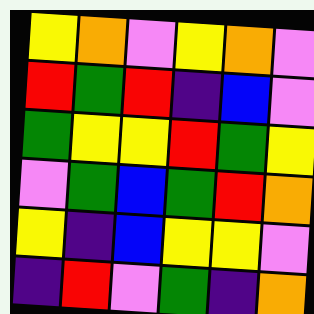[["yellow", "orange", "violet", "yellow", "orange", "violet"], ["red", "green", "red", "indigo", "blue", "violet"], ["green", "yellow", "yellow", "red", "green", "yellow"], ["violet", "green", "blue", "green", "red", "orange"], ["yellow", "indigo", "blue", "yellow", "yellow", "violet"], ["indigo", "red", "violet", "green", "indigo", "orange"]]